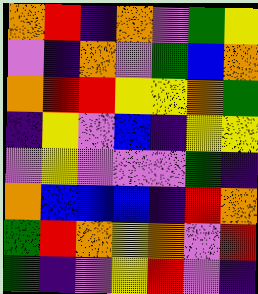[["orange", "red", "indigo", "orange", "violet", "green", "yellow"], ["violet", "indigo", "orange", "violet", "green", "blue", "orange"], ["orange", "red", "red", "yellow", "yellow", "orange", "green"], ["indigo", "yellow", "violet", "blue", "indigo", "yellow", "yellow"], ["violet", "yellow", "violet", "violet", "violet", "green", "indigo"], ["orange", "blue", "blue", "blue", "indigo", "red", "orange"], ["green", "red", "orange", "yellow", "orange", "violet", "red"], ["green", "indigo", "violet", "yellow", "red", "violet", "indigo"]]